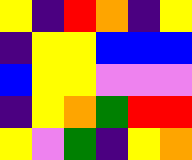[["yellow", "indigo", "red", "orange", "indigo", "yellow"], ["indigo", "yellow", "yellow", "blue", "blue", "blue"], ["blue", "yellow", "yellow", "violet", "violet", "violet"], ["indigo", "yellow", "orange", "green", "red", "red"], ["yellow", "violet", "green", "indigo", "yellow", "orange"]]